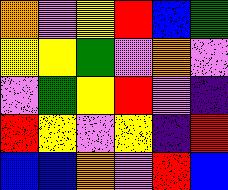[["orange", "violet", "yellow", "red", "blue", "green"], ["yellow", "yellow", "green", "violet", "orange", "violet"], ["violet", "green", "yellow", "red", "violet", "indigo"], ["red", "yellow", "violet", "yellow", "indigo", "red"], ["blue", "blue", "orange", "violet", "red", "blue"]]